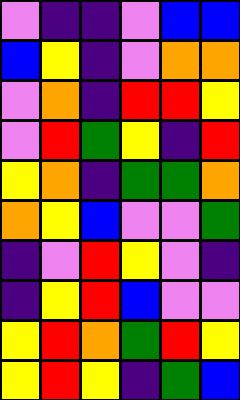[["violet", "indigo", "indigo", "violet", "blue", "blue"], ["blue", "yellow", "indigo", "violet", "orange", "orange"], ["violet", "orange", "indigo", "red", "red", "yellow"], ["violet", "red", "green", "yellow", "indigo", "red"], ["yellow", "orange", "indigo", "green", "green", "orange"], ["orange", "yellow", "blue", "violet", "violet", "green"], ["indigo", "violet", "red", "yellow", "violet", "indigo"], ["indigo", "yellow", "red", "blue", "violet", "violet"], ["yellow", "red", "orange", "green", "red", "yellow"], ["yellow", "red", "yellow", "indigo", "green", "blue"]]